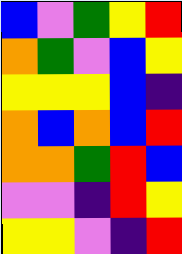[["blue", "violet", "green", "yellow", "red"], ["orange", "green", "violet", "blue", "yellow"], ["yellow", "yellow", "yellow", "blue", "indigo"], ["orange", "blue", "orange", "blue", "red"], ["orange", "orange", "green", "red", "blue"], ["violet", "violet", "indigo", "red", "yellow"], ["yellow", "yellow", "violet", "indigo", "red"]]